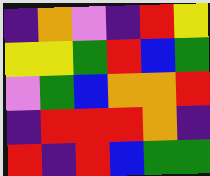[["indigo", "orange", "violet", "indigo", "red", "yellow"], ["yellow", "yellow", "green", "red", "blue", "green"], ["violet", "green", "blue", "orange", "orange", "red"], ["indigo", "red", "red", "red", "orange", "indigo"], ["red", "indigo", "red", "blue", "green", "green"]]